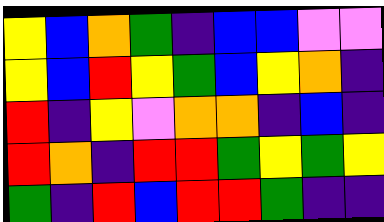[["yellow", "blue", "orange", "green", "indigo", "blue", "blue", "violet", "violet"], ["yellow", "blue", "red", "yellow", "green", "blue", "yellow", "orange", "indigo"], ["red", "indigo", "yellow", "violet", "orange", "orange", "indigo", "blue", "indigo"], ["red", "orange", "indigo", "red", "red", "green", "yellow", "green", "yellow"], ["green", "indigo", "red", "blue", "red", "red", "green", "indigo", "indigo"]]